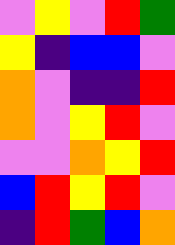[["violet", "yellow", "violet", "red", "green"], ["yellow", "indigo", "blue", "blue", "violet"], ["orange", "violet", "indigo", "indigo", "red"], ["orange", "violet", "yellow", "red", "violet"], ["violet", "violet", "orange", "yellow", "red"], ["blue", "red", "yellow", "red", "violet"], ["indigo", "red", "green", "blue", "orange"]]